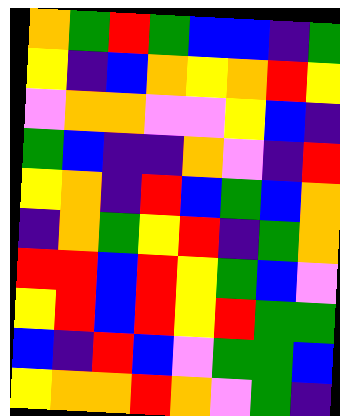[["orange", "green", "red", "green", "blue", "blue", "indigo", "green"], ["yellow", "indigo", "blue", "orange", "yellow", "orange", "red", "yellow"], ["violet", "orange", "orange", "violet", "violet", "yellow", "blue", "indigo"], ["green", "blue", "indigo", "indigo", "orange", "violet", "indigo", "red"], ["yellow", "orange", "indigo", "red", "blue", "green", "blue", "orange"], ["indigo", "orange", "green", "yellow", "red", "indigo", "green", "orange"], ["red", "red", "blue", "red", "yellow", "green", "blue", "violet"], ["yellow", "red", "blue", "red", "yellow", "red", "green", "green"], ["blue", "indigo", "red", "blue", "violet", "green", "green", "blue"], ["yellow", "orange", "orange", "red", "orange", "violet", "green", "indigo"]]